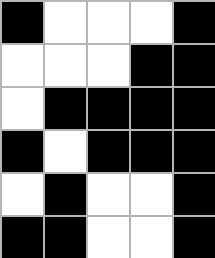[["black", "white", "white", "white", "black"], ["white", "white", "white", "black", "black"], ["white", "black", "black", "black", "black"], ["black", "white", "black", "black", "black"], ["white", "black", "white", "white", "black"], ["black", "black", "white", "white", "black"]]